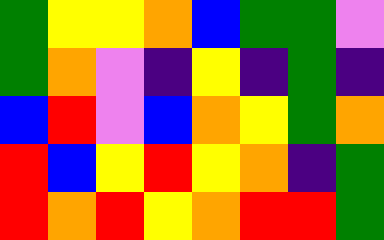[["green", "yellow", "yellow", "orange", "blue", "green", "green", "violet"], ["green", "orange", "violet", "indigo", "yellow", "indigo", "green", "indigo"], ["blue", "red", "violet", "blue", "orange", "yellow", "green", "orange"], ["red", "blue", "yellow", "red", "yellow", "orange", "indigo", "green"], ["red", "orange", "red", "yellow", "orange", "red", "red", "green"]]